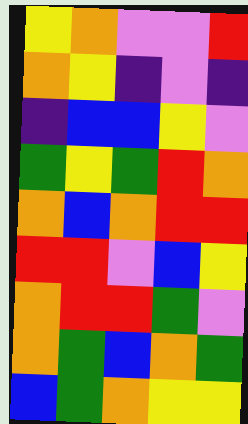[["yellow", "orange", "violet", "violet", "red"], ["orange", "yellow", "indigo", "violet", "indigo"], ["indigo", "blue", "blue", "yellow", "violet"], ["green", "yellow", "green", "red", "orange"], ["orange", "blue", "orange", "red", "red"], ["red", "red", "violet", "blue", "yellow"], ["orange", "red", "red", "green", "violet"], ["orange", "green", "blue", "orange", "green"], ["blue", "green", "orange", "yellow", "yellow"]]